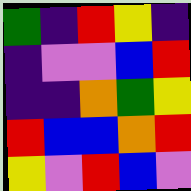[["green", "indigo", "red", "yellow", "indigo"], ["indigo", "violet", "violet", "blue", "red"], ["indigo", "indigo", "orange", "green", "yellow"], ["red", "blue", "blue", "orange", "red"], ["yellow", "violet", "red", "blue", "violet"]]